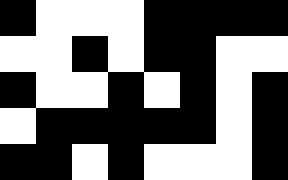[["black", "white", "white", "white", "black", "black", "black", "black"], ["white", "white", "black", "white", "black", "black", "white", "white"], ["black", "white", "white", "black", "white", "black", "white", "black"], ["white", "black", "black", "black", "black", "black", "white", "black"], ["black", "black", "white", "black", "white", "white", "white", "black"]]